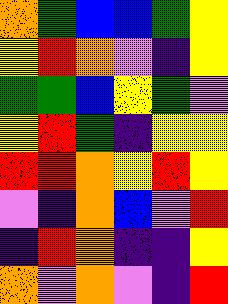[["orange", "green", "blue", "blue", "green", "yellow"], ["yellow", "red", "orange", "violet", "indigo", "yellow"], ["green", "green", "blue", "yellow", "green", "violet"], ["yellow", "red", "green", "indigo", "yellow", "yellow"], ["red", "red", "orange", "yellow", "red", "yellow"], ["violet", "indigo", "orange", "blue", "violet", "red"], ["indigo", "red", "orange", "indigo", "indigo", "yellow"], ["orange", "violet", "orange", "violet", "indigo", "red"]]